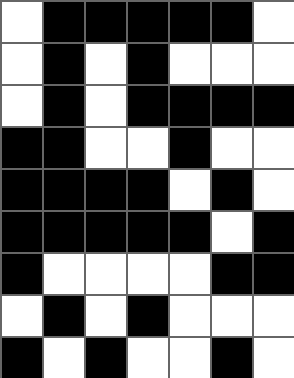[["white", "black", "black", "black", "black", "black", "white"], ["white", "black", "white", "black", "white", "white", "white"], ["white", "black", "white", "black", "black", "black", "black"], ["black", "black", "white", "white", "black", "white", "white"], ["black", "black", "black", "black", "white", "black", "white"], ["black", "black", "black", "black", "black", "white", "black"], ["black", "white", "white", "white", "white", "black", "black"], ["white", "black", "white", "black", "white", "white", "white"], ["black", "white", "black", "white", "white", "black", "white"]]